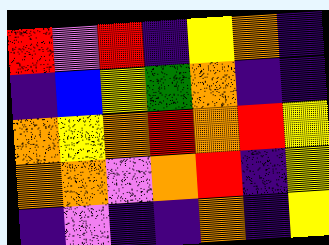[["red", "violet", "red", "indigo", "yellow", "orange", "indigo"], ["indigo", "blue", "yellow", "green", "orange", "indigo", "indigo"], ["orange", "yellow", "orange", "red", "orange", "red", "yellow"], ["orange", "orange", "violet", "orange", "red", "indigo", "yellow"], ["indigo", "violet", "indigo", "indigo", "orange", "indigo", "yellow"]]